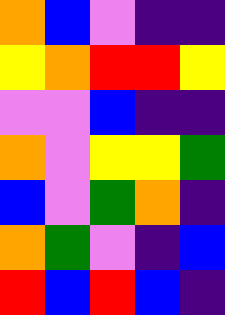[["orange", "blue", "violet", "indigo", "indigo"], ["yellow", "orange", "red", "red", "yellow"], ["violet", "violet", "blue", "indigo", "indigo"], ["orange", "violet", "yellow", "yellow", "green"], ["blue", "violet", "green", "orange", "indigo"], ["orange", "green", "violet", "indigo", "blue"], ["red", "blue", "red", "blue", "indigo"]]